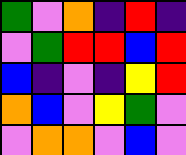[["green", "violet", "orange", "indigo", "red", "indigo"], ["violet", "green", "red", "red", "blue", "red"], ["blue", "indigo", "violet", "indigo", "yellow", "red"], ["orange", "blue", "violet", "yellow", "green", "violet"], ["violet", "orange", "orange", "violet", "blue", "violet"]]